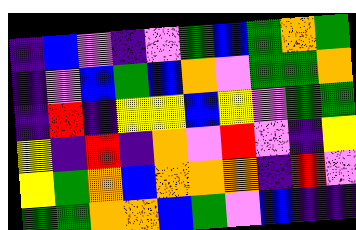[["indigo", "blue", "violet", "indigo", "violet", "green", "blue", "green", "orange", "green"], ["indigo", "violet", "blue", "green", "blue", "orange", "violet", "green", "green", "orange"], ["indigo", "red", "indigo", "yellow", "yellow", "blue", "yellow", "violet", "green", "green"], ["yellow", "indigo", "red", "indigo", "orange", "violet", "red", "violet", "indigo", "yellow"], ["yellow", "green", "orange", "blue", "orange", "orange", "orange", "indigo", "red", "violet"], ["green", "green", "orange", "orange", "blue", "green", "violet", "blue", "indigo", "indigo"]]